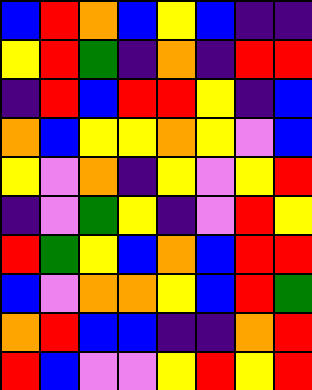[["blue", "red", "orange", "blue", "yellow", "blue", "indigo", "indigo"], ["yellow", "red", "green", "indigo", "orange", "indigo", "red", "red"], ["indigo", "red", "blue", "red", "red", "yellow", "indigo", "blue"], ["orange", "blue", "yellow", "yellow", "orange", "yellow", "violet", "blue"], ["yellow", "violet", "orange", "indigo", "yellow", "violet", "yellow", "red"], ["indigo", "violet", "green", "yellow", "indigo", "violet", "red", "yellow"], ["red", "green", "yellow", "blue", "orange", "blue", "red", "red"], ["blue", "violet", "orange", "orange", "yellow", "blue", "red", "green"], ["orange", "red", "blue", "blue", "indigo", "indigo", "orange", "red"], ["red", "blue", "violet", "violet", "yellow", "red", "yellow", "red"]]